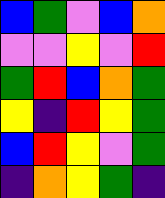[["blue", "green", "violet", "blue", "orange"], ["violet", "violet", "yellow", "violet", "red"], ["green", "red", "blue", "orange", "green"], ["yellow", "indigo", "red", "yellow", "green"], ["blue", "red", "yellow", "violet", "green"], ["indigo", "orange", "yellow", "green", "indigo"]]